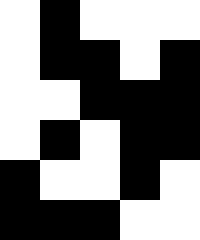[["white", "black", "white", "white", "white"], ["white", "black", "black", "white", "black"], ["white", "white", "black", "black", "black"], ["white", "black", "white", "black", "black"], ["black", "white", "white", "black", "white"], ["black", "black", "black", "white", "white"]]